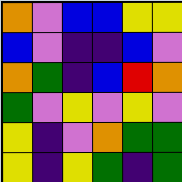[["orange", "violet", "blue", "blue", "yellow", "yellow"], ["blue", "violet", "indigo", "indigo", "blue", "violet"], ["orange", "green", "indigo", "blue", "red", "orange"], ["green", "violet", "yellow", "violet", "yellow", "violet"], ["yellow", "indigo", "violet", "orange", "green", "green"], ["yellow", "indigo", "yellow", "green", "indigo", "green"]]